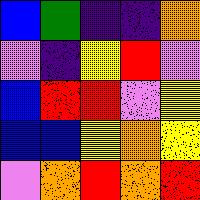[["blue", "green", "indigo", "indigo", "orange"], ["violet", "indigo", "yellow", "red", "violet"], ["blue", "red", "red", "violet", "yellow"], ["blue", "blue", "yellow", "orange", "yellow"], ["violet", "orange", "red", "orange", "red"]]